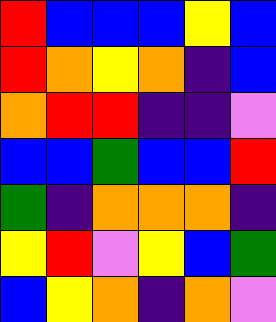[["red", "blue", "blue", "blue", "yellow", "blue"], ["red", "orange", "yellow", "orange", "indigo", "blue"], ["orange", "red", "red", "indigo", "indigo", "violet"], ["blue", "blue", "green", "blue", "blue", "red"], ["green", "indigo", "orange", "orange", "orange", "indigo"], ["yellow", "red", "violet", "yellow", "blue", "green"], ["blue", "yellow", "orange", "indigo", "orange", "violet"]]